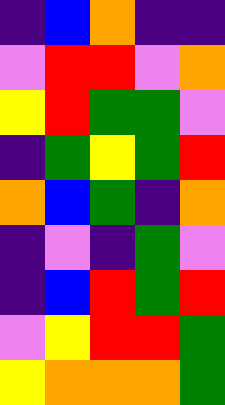[["indigo", "blue", "orange", "indigo", "indigo"], ["violet", "red", "red", "violet", "orange"], ["yellow", "red", "green", "green", "violet"], ["indigo", "green", "yellow", "green", "red"], ["orange", "blue", "green", "indigo", "orange"], ["indigo", "violet", "indigo", "green", "violet"], ["indigo", "blue", "red", "green", "red"], ["violet", "yellow", "red", "red", "green"], ["yellow", "orange", "orange", "orange", "green"]]